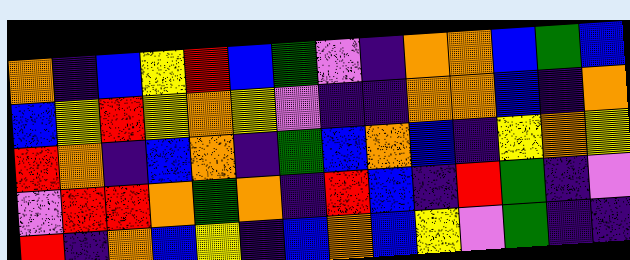[["orange", "indigo", "blue", "yellow", "red", "blue", "green", "violet", "indigo", "orange", "orange", "blue", "green", "blue"], ["blue", "yellow", "red", "yellow", "orange", "yellow", "violet", "indigo", "indigo", "orange", "orange", "blue", "indigo", "orange"], ["red", "orange", "indigo", "blue", "orange", "indigo", "green", "blue", "orange", "blue", "indigo", "yellow", "orange", "yellow"], ["violet", "red", "red", "orange", "green", "orange", "indigo", "red", "blue", "indigo", "red", "green", "indigo", "violet"], ["red", "indigo", "orange", "blue", "yellow", "indigo", "blue", "orange", "blue", "yellow", "violet", "green", "indigo", "indigo"]]